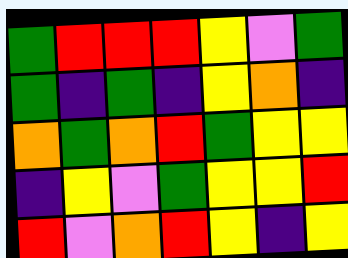[["green", "red", "red", "red", "yellow", "violet", "green"], ["green", "indigo", "green", "indigo", "yellow", "orange", "indigo"], ["orange", "green", "orange", "red", "green", "yellow", "yellow"], ["indigo", "yellow", "violet", "green", "yellow", "yellow", "red"], ["red", "violet", "orange", "red", "yellow", "indigo", "yellow"]]